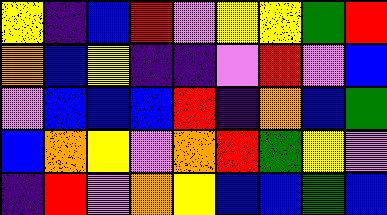[["yellow", "indigo", "blue", "red", "violet", "yellow", "yellow", "green", "red"], ["orange", "blue", "yellow", "indigo", "indigo", "violet", "red", "violet", "blue"], ["violet", "blue", "blue", "blue", "red", "indigo", "orange", "blue", "green"], ["blue", "orange", "yellow", "violet", "orange", "red", "green", "yellow", "violet"], ["indigo", "red", "violet", "orange", "yellow", "blue", "blue", "green", "blue"]]